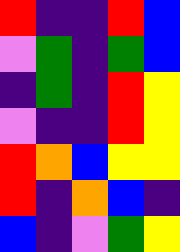[["red", "indigo", "indigo", "red", "blue"], ["violet", "green", "indigo", "green", "blue"], ["indigo", "green", "indigo", "red", "yellow"], ["violet", "indigo", "indigo", "red", "yellow"], ["red", "orange", "blue", "yellow", "yellow"], ["red", "indigo", "orange", "blue", "indigo"], ["blue", "indigo", "violet", "green", "yellow"]]